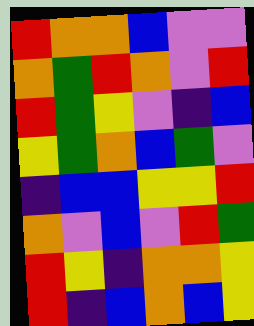[["red", "orange", "orange", "blue", "violet", "violet"], ["orange", "green", "red", "orange", "violet", "red"], ["red", "green", "yellow", "violet", "indigo", "blue"], ["yellow", "green", "orange", "blue", "green", "violet"], ["indigo", "blue", "blue", "yellow", "yellow", "red"], ["orange", "violet", "blue", "violet", "red", "green"], ["red", "yellow", "indigo", "orange", "orange", "yellow"], ["red", "indigo", "blue", "orange", "blue", "yellow"]]